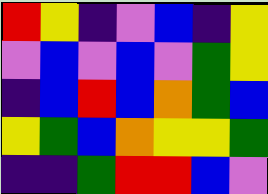[["red", "yellow", "indigo", "violet", "blue", "indigo", "yellow"], ["violet", "blue", "violet", "blue", "violet", "green", "yellow"], ["indigo", "blue", "red", "blue", "orange", "green", "blue"], ["yellow", "green", "blue", "orange", "yellow", "yellow", "green"], ["indigo", "indigo", "green", "red", "red", "blue", "violet"]]